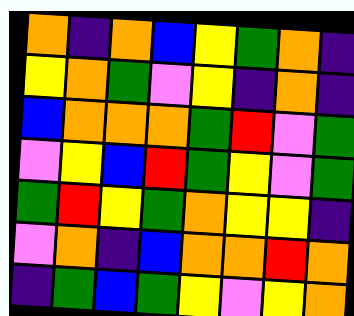[["orange", "indigo", "orange", "blue", "yellow", "green", "orange", "indigo"], ["yellow", "orange", "green", "violet", "yellow", "indigo", "orange", "indigo"], ["blue", "orange", "orange", "orange", "green", "red", "violet", "green"], ["violet", "yellow", "blue", "red", "green", "yellow", "violet", "green"], ["green", "red", "yellow", "green", "orange", "yellow", "yellow", "indigo"], ["violet", "orange", "indigo", "blue", "orange", "orange", "red", "orange"], ["indigo", "green", "blue", "green", "yellow", "violet", "yellow", "orange"]]